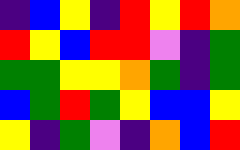[["indigo", "blue", "yellow", "indigo", "red", "yellow", "red", "orange"], ["red", "yellow", "blue", "red", "red", "violet", "indigo", "green"], ["green", "green", "yellow", "yellow", "orange", "green", "indigo", "green"], ["blue", "green", "red", "green", "yellow", "blue", "blue", "yellow"], ["yellow", "indigo", "green", "violet", "indigo", "orange", "blue", "red"]]